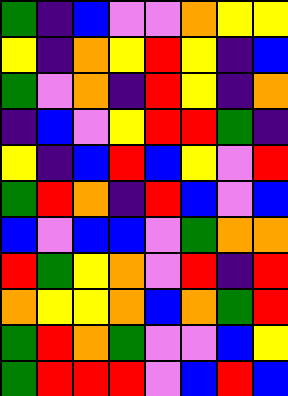[["green", "indigo", "blue", "violet", "violet", "orange", "yellow", "yellow"], ["yellow", "indigo", "orange", "yellow", "red", "yellow", "indigo", "blue"], ["green", "violet", "orange", "indigo", "red", "yellow", "indigo", "orange"], ["indigo", "blue", "violet", "yellow", "red", "red", "green", "indigo"], ["yellow", "indigo", "blue", "red", "blue", "yellow", "violet", "red"], ["green", "red", "orange", "indigo", "red", "blue", "violet", "blue"], ["blue", "violet", "blue", "blue", "violet", "green", "orange", "orange"], ["red", "green", "yellow", "orange", "violet", "red", "indigo", "red"], ["orange", "yellow", "yellow", "orange", "blue", "orange", "green", "red"], ["green", "red", "orange", "green", "violet", "violet", "blue", "yellow"], ["green", "red", "red", "red", "violet", "blue", "red", "blue"]]